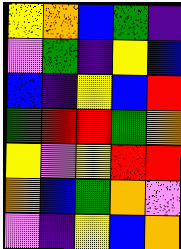[["yellow", "orange", "blue", "green", "indigo"], ["violet", "green", "indigo", "yellow", "blue"], ["blue", "indigo", "yellow", "blue", "red"], ["green", "red", "red", "green", "orange"], ["yellow", "violet", "yellow", "red", "red"], ["orange", "blue", "green", "orange", "violet"], ["violet", "indigo", "yellow", "blue", "orange"]]